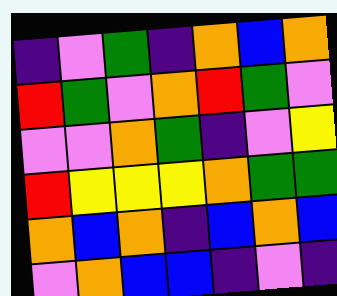[["indigo", "violet", "green", "indigo", "orange", "blue", "orange"], ["red", "green", "violet", "orange", "red", "green", "violet"], ["violet", "violet", "orange", "green", "indigo", "violet", "yellow"], ["red", "yellow", "yellow", "yellow", "orange", "green", "green"], ["orange", "blue", "orange", "indigo", "blue", "orange", "blue"], ["violet", "orange", "blue", "blue", "indigo", "violet", "indigo"]]